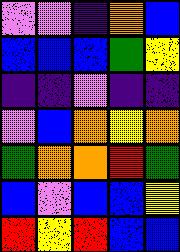[["violet", "violet", "indigo", "orange", "blue"], ["blue", "blue", "blue", "green", "yellow"], ["indigo", "indigo", "violet", "indigo", "indigo"], ["violet", "blue", "orange", "yellow", "orange"], ["green", "orange", "orange", "red", "green"], ["blue", "violet", "blue", "blue", "yellow"], ["red", "yellow", "red", "blue", "blue"]]